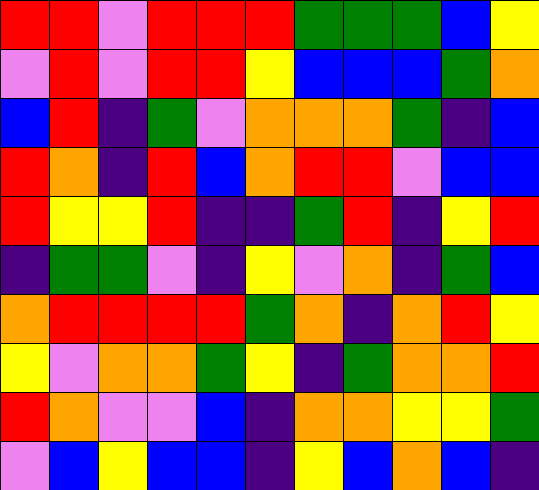[["red", "red", "violet", "red", "red", "red", "green", "green", "green", "blue", "yellow"], ["violet", "red", "violet", "red", "red", "yellow", "blue", "blue", "blue", "green", "orange"], ["blue", "red", "indigo", "green", "violet", "orange", "orange", "orange", "green", "indigo", "blue"], ["red", "orange", "indigo", "red", "blue", "orange", "red", "red", "violet", "blue", "blue"], ["red", "yellow", "yellow", "red", "indigo", "indigo", "green", "red", "indigo", "yellow", "red"], ["indigo", "green", "green", "violet", "indigo", "yellow", "violet", "orange", "indigo", "green", "blue"], ["orange", "red", "red", "red", "red", "green", "orange", "indigo", "orange", "red", "yellow"], ["yellow", "violet", "orange", "orange", "green", "yellow", "indigo", "green", "orange", "orange", "red"], ["red", "orange", "violet", "violet", "blue", "indigo", "orange", "orange", "yellow", "yellow", "green"], ["violet", "blue", "yellow", "blue", "blue", "indigo", "yellow", "blue", "orange", "blue", "indigo"]]